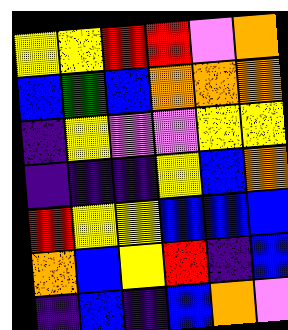[["yellow", "yellow", "red", "red", "violet", "orange"], ["blue", "green", "blue", "orange", "orange", "orange"], ["indigo", "yellow", "violet", "violet", "yellow", "yellow"], ["indigo", "indigo", "indigo", "yellow", "blue", "orange"], ["red", "yellow", "yellow", "blue", "blue", "blue"], ["orange", "blue", "yellow", "red", "indigo", "blue"], ["indigo", "blue", "indigo", "blue", "orange", "violet"]]